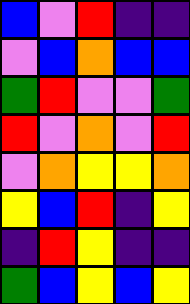[["blue", "violet", "red", "indigo", "indigo"], ["violet", "blue", "orange", "blue", "blue"], ["green", "red", "violet", "violet", "green"], ["red", "violet", "orange", "violet", "red"], ["violet", "orange", "yellow", "yellow", "orange"], ["yellow", "blue", "red", "indigo", "yellow"], ["indigo", "red", "yellow", "indigo", "indigo"], ["green", "blue", "yellow", "blue", "yellow"]]